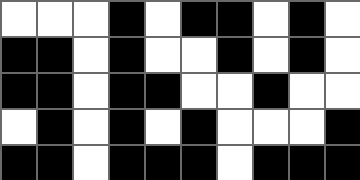[["white", "white", "white", "black", "white", "black", "black", "white", "black", "white"], ["black", "black", "white", "black", "white", "white", "black", "white", "black", "white"], ["black", "black", "white", "black", "black", "white", "white", "black", "white", "white"], ["white", "black", "white", "black", "white", "black", "white", "white", "white", "black"], ["black", "black", "white", "black", "black", "black", "white", "black", "black", "black"]]